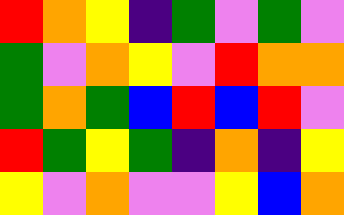[["red", "orange", "yellow", "indigo", "green", "violet", "green", "violet"], ["green", "violet", "orange", "yellow", "violet", "red", "orange", "orange"], ["green", "orange", "green", "blue", "red", "blue", "red", "violet"], ["red", "green", "yellow", "green", "indigo", "orange", "indigo", "yellow"], ["yellow", "violet", "orange", "violet", "violet", "yellow", "blue", "orange"]]